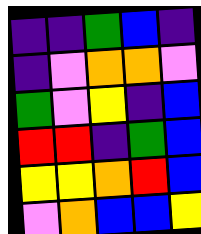[["indigo", "indigo", "green", "blue", "indigo"], ["indigo", "violet", "orange", "orange", "violet"], ["green", "violet", "yellow", "indigo", "blue"], ["red", "red", "indigo", "green", "blue"], ["yellow", "yellow", "orange", "red", "blue"], ["violet", "orange", "blue", "blue", "yellow"]]